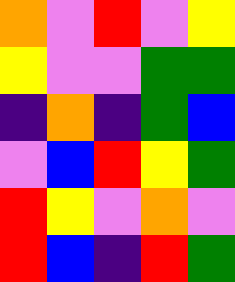[["orange", "violet", "red", "violet", "yellow"], ["yellow", "violet", "violet", "green", "green"], ["indigo", "orange", "indigo", "green", "blue"], ["violet", "blue", "red", "yellow", "green"], ["red", "yellow", "violet", "orange", "violet"], ["red", "blue", "indigo", "red", "green"]]